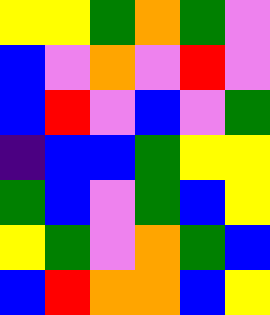[["yellow", "yellow", "green", "orange", "green", "violet"], ["blue", "violet", "orange", "violet", "red", "violet"], ["blue", "red", "violet", "blue", "violet", "green"], ["indigo", "blue", "blue", "green", "yellow", "yellow"], ["green", "blue", "violet", "green", "blue", "yellow"], ["yellow", "green", "violet", "orange", "green", "blue"], ["blue", "red", "orange", "orange", "blue", "yellow"]]